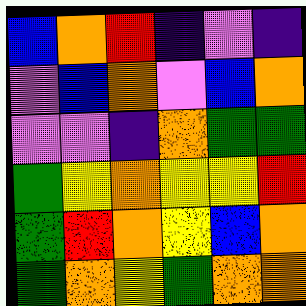[["blue", "orange", "red", "indigo", "violet", "indigo"], ["violet", "blue", "orange", "violet", "blue", "orange"], ["violet", "violet", "indigo", "orange", "green", "green"], ["green", "yellow", "orange", "yellow", "yellow", "red"], ["green", "red", "orange", "yellow", "blue", "orange"], ["green", "orange", "yellow", "green", "orange", "orange"]]